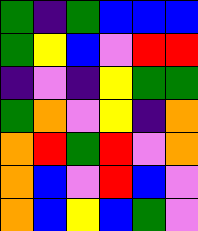[["green", "indigo", "green", "blue", "blue", "blue"], ["green", "yellow", "blue", "violet", "red", "red"], ["indigo", "violet", "indigo", "yellow", "green", "green"], ["green", "orange", "violet", "yellow", "indigo", "orange"], ["orange", "red", "green", "red", "violet", "orange"], ["orange", "blue", "violet", "red", "blue", "violet"], ["orange", "blue", "yellow", "blue", "green", "violet"]]